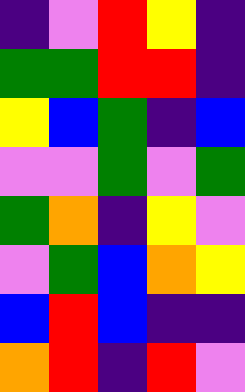[["indigo", "violet", "red", "yellow", "indigo"], ["green", "green", "red", "red", "indigo"], ["yellow", "blue", "green", "indigo", "blue"], ["violet", "violet", "green", "violet", "green"], ["green", "orange", "indigo", "yellow", "violet"], ["violet", "green", "blue", "orange", "yellow"], ["blue", "red", "blue", "indigo", "indigo"], ["orange", "red", "indigo", "red", "violet"]]